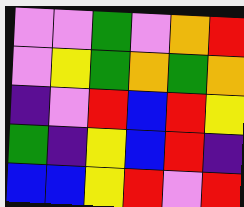[["violet", "violet", "green", "violet", "orange", "red"], ["violet", "yellow", "green", "orange", "green", "orange"], ["indigo", "violet", "red", "blue", "red", "yellow"], ["green", "indigo", "yellow", "blue", "red", "indigo"], ["blue", "blue", "yellow", "red", "violet", "red"]]